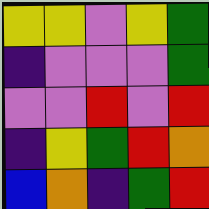[["yellow", "yellow", "violet", "yellow", "green"], ["indigo", "violet", "violet", "violet", "green"], ["violet", "violet", "red", "violet", "red"], ["indigo", "yellow", "green", "red", "orange"], ["blue", "orange", "indigo", "green", "red"]]